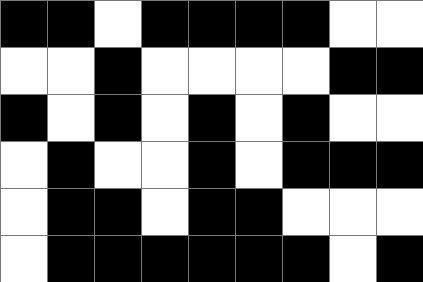[["black", "black", "white", "black", "black", "black", "black", "white", "white"], ["white", "white", "black", "white", "white", "white", "white", "black", "black"], ["black", "white", "black", "white", "black", "white", "black", "white", "white"], ["white", "black", "white", "white", "black", "white", "black", "black", "black"], ["white", "black", "black", "white", "black", "black", "white", "white", "white"], ["white", "black", "black", "black", "black", "black", "black", "white", "black"]]